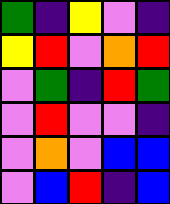[["green", "indigo", "yellow", "violet", "indigo"], ["yellow", "red", "violet", "orange", "red"], ["violet", "green", "indigo", "red", "green"], ["violet", "red", "violet", "violet", "indigo"], ["violet", "orange", "violet", "blue", "blue"], ["violet", "blue", "red", "indigo", "blue"]]